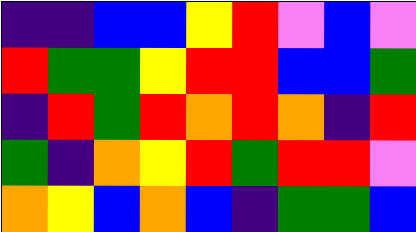[["indigo", "indigo", "blue", "blue", "yellow", "red", "violet", "blue", "violet"], ["red", "green", "green", "yellow", "red", "red", "blue", "blue", "green"], ["indigo", "red", "green", "red", "orange", "red", "orange", "indigo", "red"], ["green", "indigo", "orange", "yellow", "red", "green", "red", "red", "violet"], ["orange", "yellow", "blue", "orange", "blue", "indigo", "green", "green", "blue"]]